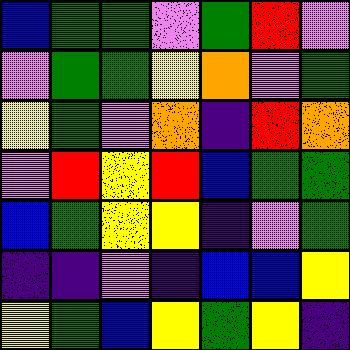[["blue", "green", "green", "violet", "green", "red", "violet"], ["violet", "green", "green", "yellow", "orange", "violet", "green"], ["yellow", "green", "violet", "orange", "indigo", "red", "orange"], ["violet", "red", "yellow", "red", "blue", "green", "green"], ["blue", "green", "yellow", "yellow", "indigo", "violet", "green"], ["indigo", "indigo", "violet", "indigo", "blue", "blue", "yellow"], ["yellow", "green", "blue", "yellow", "green", "yellow", "indigo"]]